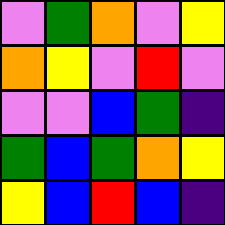[["violet", "green", "orange", "violet", "yellow"], ["orange", "yellow", "violet", "red", "violet"], ["violet", "violet", "blue", "green", "indigo"], ["green", "blue", "green", "orange", "yellow"], ["yellow", "blue", "red", "blue", "indigo"]]